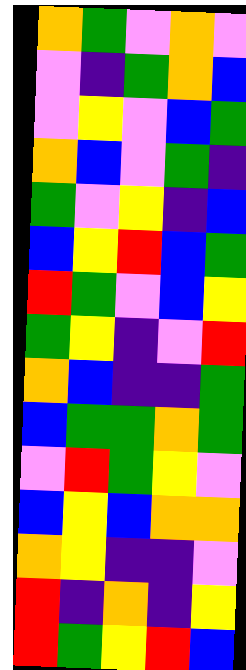[["orange", "green", "violet", "orange", "violet"], ["violet", "indigo", "green", "orange", "blue"], ["violet", "yellow", "violet", "blue", "green"], ["orange", "blue", "violet", "green", "indigo"], ["green", "violet", "yellow", "indigo", "blue"], ["blue", "yellow", "red", "blue", "green"], ["red", "green", "violet", "blue", "yellow"], ["green", "yellow", "indigo", "violet", "red"], ["orange", "blue", "indigo", "indigo", "green"], ["blue", "green", "green", "orange", "green"], ["violet", "red", "green", "yellow", "violet"], ["blue", "yellow", "blue", "orange", "orange"], ["orange", "yellow", "indigo", "indigo", "violet"], ["red", "indigo", "orange", "indigo", "yellow"], ["red", "green", "yellow", "red", "blue"]]